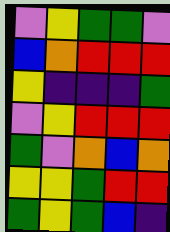[["violet", "yellow", "green", "green", "violet"], ["blue", "orange", "red", "red", "red"], ["yellow", "indigo", "indigo", "indigo", "green"], ["violet", "yellow", "red", "red", "red"], ["green", "violet", "orange", "blue", "orange"], ["yellow", "yellow", "green", "red", "red"], ["green", "yellow", "green", "blue", "indigo"]]